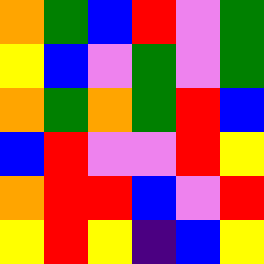[["orange", "green", "blue", "red", "violet", "green"], ["yellow", "blue", "violet", "green", "violet", "green"], ["orange", "green", "orange", "green", "red", "blue"], ["blue", "red", "violet", "violet", "red", "yellow"], ["orange", "red", "red", "blue", "violet", "red"], ["yellow", "red", "yellow", "indigo", "blue", "yellow"]]